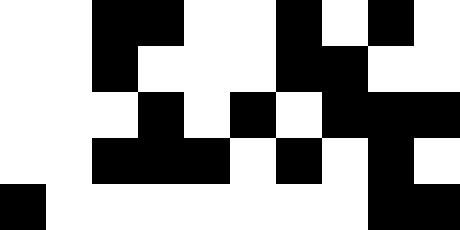[["white", "white", "black", "black", "white", "white", "black", "white", "black", "white"], ["white", "white", "black", "white", "white", "white", "black", "black", "white", "white"], ["white", "white", "white", "black", "white", "black", "white", "black", "black", "black"], ["white", "white", "black", "black", "black", "white", "black", "white", "black", "white"], ["black", "white", "white", "white", "white", "white", "white", "white", "black", "black"]]